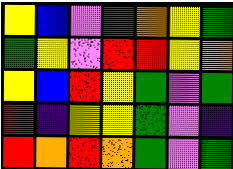[["yellow", "blue", "violet", "green", "orange", "yellow", "green"], ["green", "yellow", "violet", "red", "red", "yellow", "orange"], ["yellow", "blue", "red", "yellow", "green", "violet", "green"], ["red", "indigo", "yellow", "yellow", "green", "violet", "indigo"], ["red", "orange", "red", "orange", "green", "violet", "green"]]